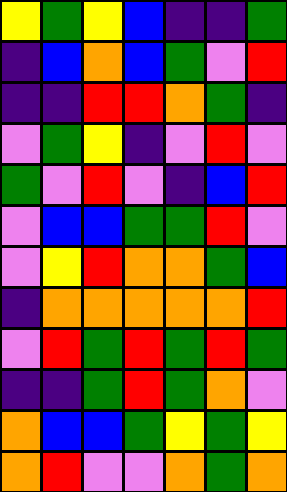[["yellow", "green", "yellow", "blue", "indigo", "indigo", "green"], ["indigo", "blue", "orange", "blue", "green", "violet", "red"], ["indigo", "indigo", "red", "red", "orange", "green", "indigo"], ["violet", "green", "yellow", "indigo", "violet", "red", "violet"], ["green", "violet", "red", "violet", "indigo", "blue", "red"], ["violet", "blue", "blue", "green", "green", "red", "violet"], ["violet", "yellow", "red", "orange", "orange", "green", "blue"], ["indigo", "orange", "orange", "orange", "orange", "orange", "red"], ["violet", "red", "green", "red", "green", "red", "green"], ["indigo", "indigo", "green", "red", "green", "orange", "violet"], ["orange", "blue", "blue", "green", "yellow", "green", "yellow"], ["orange", "red", "violet", "violet", "orange", "green", "orange"]]